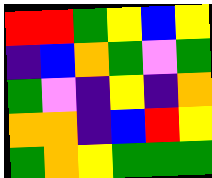[["red", "red", "green", "yellow", "blue", "yellow"], ["indigo", "blue", "orange", "green", "violet", "green"], ["green", "violet", "indigo", "yellow", "indigo", "orange"], ["orange", "orange", "indigo", "blue", "red", "yellow"], ["green", "orange", "yellow", "green", "green", "green"]]